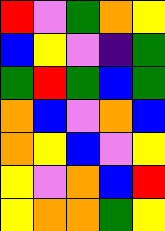[["red", "violet", "green", "orange", "yellow"], ["blue", "yellow", "violet", "indigo", "green"], ["green", "red", "green", "blue", "green"], ["orange", "blue", "violet", "orange", "blue"], ["orange", "yellow", "blue", "violet", "yellow"], ["yellow", "violet", "orange", "blue", "red"], ["yellow", "orange", "orange", "green", "yellow"]]